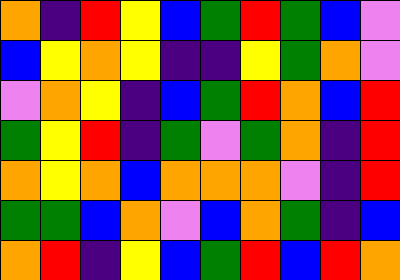[["orange", "indigo", "red", "yellow", "blue", "green", "red", "green", "blue", "violet"], ["blue", "yellow", "orange", "yellow", "indigo", "indigo", "yellow", "green", "orange", "violet"], ["violet", "orange", "yellow", "indigo", "blue", "green", "red", "orange", "blue", "red"], ["green", "yellow", "red", "indigo", "green", "violet", "green", "orange", "indigo", "red"], ["orange", "yellow", "orange", "blue", "orange", "orange", "orange", "violet", "indigo", "red"], ["green", "green", "blue", "orange", "violet", "blue", "orange", "green", "indigo", "blue"], ["orange", "red", "indigo", "yellow", "blue", "green", "red", "blue", "red", "orange"]]